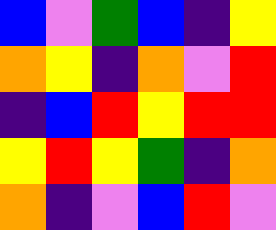[["blue", "violet", "green", "blue", "indigo", "yellow"], ["orange", "yellow", "indigo", "orange", "violet", "red"], ["indigo", "blue", "red", "yellow", "red", "red"], ["yellow", "red", "yellow", "green", "indigo", "orange"], ["orange", "indigo", "violet", "blue", "red", "violet"]]